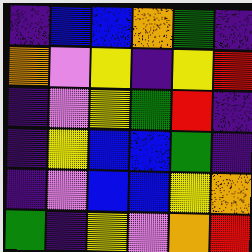[["indigo", "blue", "blue", "orange", "green", "indigo"], ["orange", "violet", "yellow", "indigo", "yellow", "red"], ["indigo", "violet", "yellow", "green", "red", "indigo"], ["indigo", "yellow", "blue", "blue", "green", "indigo"], ["indigo", "violet", "blue", "blue", "yellow", "orange"], ["green", "indigo", "yellow", "violet", "orange", "red"]]